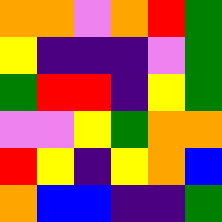[["orange", "orange", "violet", "orange", "red", "green"], ["yellow", "indigo", "indigo", "indigo", "violet", "green"], ["green", "red", "red", "indigo", "yellow", "green"], ["violet", "violet", "yellow", "green", "orange", "orange"], ["red", "yellow", "indigo", "yellow", "orange", "blue"], ["orange", "blue", "blue", "indigo", "indigo", "green"]]